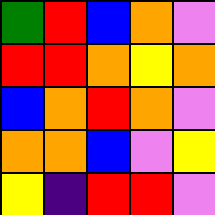[["green", "red", "blue", "orange", "violet"], ["red", "red", "orange", "yellow", "orange"], ["blue", "orange", "red", "orange", "violet"], ["orange", "orange", "blue", "violet", "yellow"], ["yellow", "indigo", "red", "red", "violet"]]